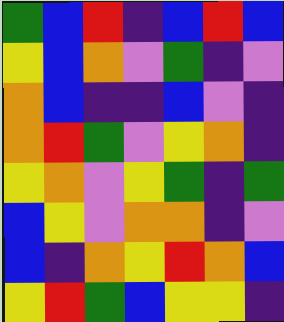[["green", "blue", "red", "indigo", "blue", "red", "blue"], ["yellow", "blue", "orange", "violet", "green", "indigo", "violet"], ["orange", "blue", "indigo", "indigo", "blue", "violet", "indigo"], ["orange", "red", "green", "violet", "yellow", "orange", "indigo"], ["yellow", "orange", "violet", "yellow", "green", "indigo", "green"], ["blue", "yellow", "violet", "orange", "orange", "indigo", "violet"], ["blue", "indigo", "orange", "yellow", "red", "orange", "blue"], ["yellow", "red", "green", "blue", "yellow", "yellow", "indigo"]]